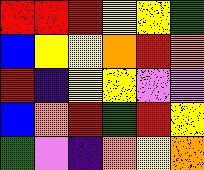[["red", "red", "red", "yellow", "yellow", "green"], ["blue", "yellow", "yellow", "orange", "red", "orange"], ["red", "indigo", "yellow", "yellow", "violet", "violet"], ["blue", "orange", "red", "green", "red", "yellow"], ["green", "violet", "indigo", "orange", "yellow", "orange"]]